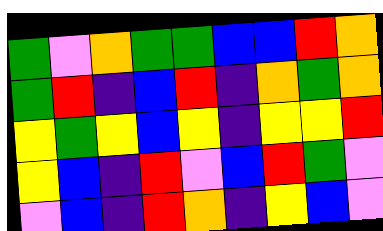[["green", "violet", "orange", "green", "green", "blue", "blue", "red", "orange"], ["green", "red", "indigo", "blue", "red", "indigo", "orange", "green", "orange"], ["yellow", "green", "yellow", "blue", "yellow", "indigo", "yellow", "yellow", "red"], ["yellow", "blue", "indigo", "red", "violet", "blue", "red", "green", "violet"], ["violet", "blue", "indigo", "red", "orange", "indigo", "yellow", "blue", "violet"]]